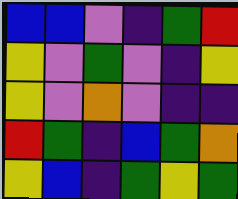[["blue", "blue", "violet", "indigo", "green", "red"], ["yellow", "violet", "green", "violet", "indigo", "yellow"], ["yellow", "violet", "orange", "violet", "indigo", "indigo"], ["red", "green", "indigo", "blue", "green", "orange"], ["yellow", "blue", "indigo", "green", "yellow", "green"]]